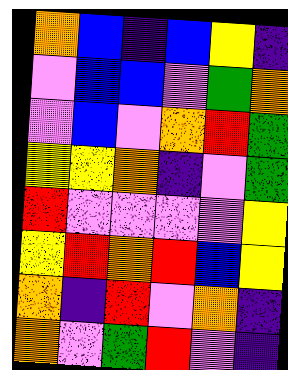[["orange", "blue", "indigo", "blue", "yellow", "indigo"], ["violet", "blue", "blue", "violet", "green", "orange"], ["violet", "blue", "violet", "orange", "red", "green"], ["yellow", "yellow", "orange", "indigo", "violet", "green"], ["red", "violet", "violet", "violet", "violet", "yellow"], ["yellow", "red", "orange", "red", "blue", "yellow"], ["orange", "indigo", "red", "violet", "orange", "indigo"], ["orange", "violet", "green", "red", "violet", "indigo"]]